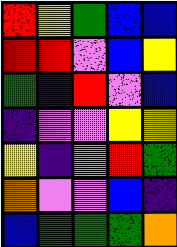[["red", "yellow", "green", "blue", "blue"], ["red", "red", "violet", "blue", "yellow"], ["green", "indigo", "red", "violet", "blue"], ["indigo", "violet", "violet", "yellow", "yellow"], ["yellow", "indigo", "violet", "red", "green"], ["orange", "violet", "violet", "blue", "indigo"], ["blue", "green", "green", "green", "orange"]]